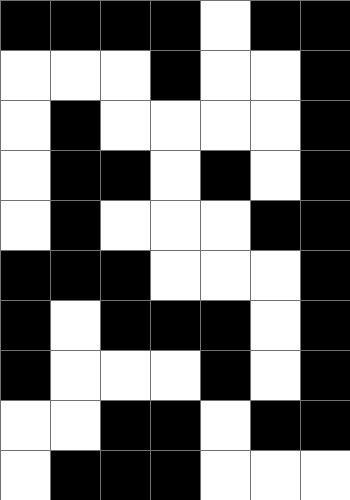[["black", "black", "black", "black", "white", "black", "black"], ["white", "white", "white", "black", "white", "white", "black"], ["white", "black", "white", "white", "white", "white", "black"], ["white", "black", "black", "white", "black", "white", "black"], ["white", "black", "white", "white", "white", "black", "black"], ["black", "black", "black", "white", "white", "white", "black"], ["black", "white", "black", "black", "black", "white", "black"], ["black", "white", "white", "white", "black", "white", "black"], ["white", "white", "black", "black", "white", "black", "black"], ["white", "black", "black", "black", "white", "white", "white"]]